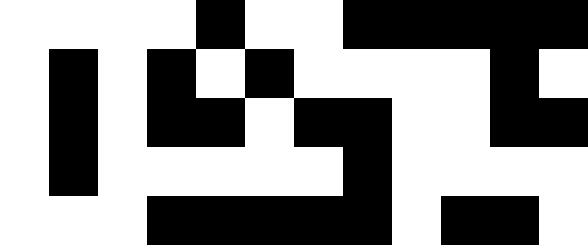[["white", "white", "white", "white", "black", "white", "white", "black", "black", "black", "black", "black"], ["white", "black", "white", "black", "white", "black", "white", "white", "white", "white", "black", "white"], ["white", "black", "white", "black", "black", "white", "black", "black", "white", "white", "black", "black"], ["white", "black", "white", "white", "white", "white", "white", "black", "white", "white", "white", "white"], ["white", "white", "white", "black", "black", "black", "black", "black", "white", "black", "black", "white"]]